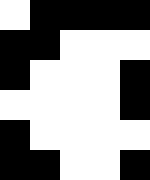[["white", "black", "black", "black", "black"], ["black", "black", "white", "white", "white"], ["black", "white", "white", "white", "black"], ["white", "white", "white", "white", "black"], ["black", "white", "white", "white", "white"], ["black", "black", "white", "white", "black"]]